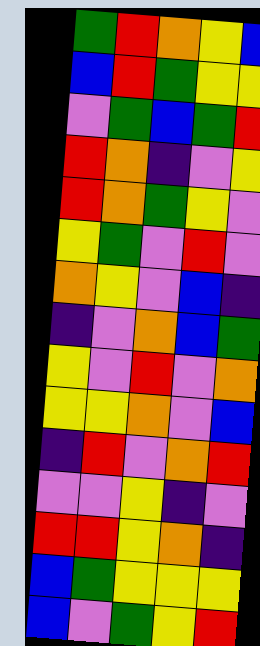[["green", "red", "orange", "yellow", "blue"], ["blue", "red", "green", "yellow", "yellow"], ["violet", "green", "blue", "green", "red"], ["red", "orange", "indigo", "violet", "yellow"], ["red", "orange", "green", "yellow", "violet"], ["yellow", "green", "violet", "red", "violet"], ["orange", "yellow", "violet", "blue", "indigo"], ["indigo", "violet", "orange", "blue", "green"], ["yellow", "violet", "red", "violet", "orange"], ["yellow", "yellow", "orange", "violet", "blue"], ["indigo", "red", "violet", "orange", "red"], ["violet", "violet", "yellow", "indigo", "violet"], ["red", "red", "yellow", "orange", "indigo"], ["blue", "green", "yellow", "yellow", "yellow"], ["blue", "violet", "green", "yellow", "red"]]